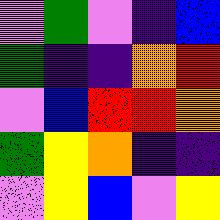[["violet", "green", "violet", "indigo", "blue"], ["green", "indigo", "indigo", "orange", "red"], ["violet", "blue", "red", "red", "orange"], ["green", "yellow", "orange", "indigo", "indigo"], ["violet", "yellow", "blue", "violet", "yellow"]]